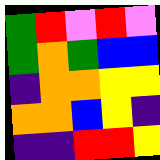[["green", "red", "violet", "red", "violet"], ["green", "orange", "green", "blue", "blue"], ["indigo", "orange", "orange", "yellow", "yellow"], ["orange", "orange", "blue", "yellow", "indigo"], ["indigo", "indigo", "red", "red", "yellow"]]